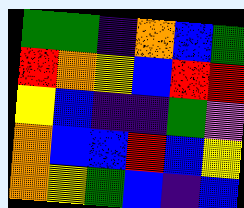[["green", "green", "indigo", "orange", "blue", "green"], ["red", "orange", "yellow", "blue", "red", "red"], ["yellow", "blue", "indigo", "indigo", "green", "violet"], ["orange", "blue", "blue", "red", "blue", "yellow"], ["orange", "yellow", "green", "blue", "indigo", "blue"]]